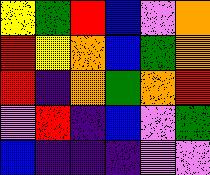[["yellow", "green", "red", "blue", "violet", "orange"], ["red", "yellow", "orange", "blue", "green", "orange"], ["red", "indigo", "orange", "green", "orange", "red"], ["violet", "red", "indigo", "blue", "violet", "green"], ["blue", "indigo", "indigo", "indigo", "violet", "violet"]]